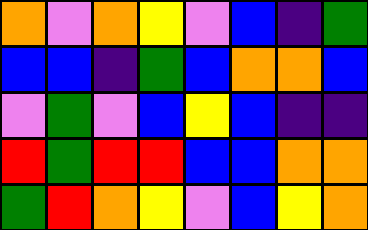[["orange", "violet", "orange", "yellow", "violet", "blue", "indigo", "green"], ["blue", "blue", "indigo", "green", "blue", "orange", "orange", "blue"], ["violet", "green", "violet", "blue", "yellow", "blue", "indigo", "indigo"], ["red", "green", "red", "red", "blue", "blue", "orange", "orange"], ["green", "red", "orange", "yellow", "violet", "blue", "yellow", "orange"]]